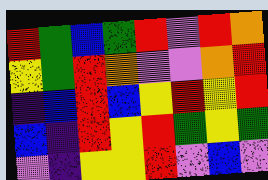[["red", "green", "blue", "green", "red", "violet", "red", "orange"], ["yellow", "green", "red", "orange", "violet", "violet", "orange", "red"], ["indigo", "blue", "red", "blue", "yellow", "red", "yellow", "red"], ["blue", "indigo", "red", "yellow", "red", "green", "yellow", "green"], ["violet", "indigo", "yellow", "yellow", "red", "violet", "blue", "violet"]]